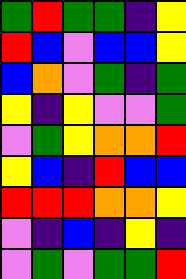[["green", "red", "green", "green", "indigo", "yellow"], ["red", "blue", "violet", "blue", "blue", "yellow"], ["blue", "orange", "violet", "green", "indigo", "green"], ["yellow", "indigo", "yellow", "violet", "violet", "green"], ["violet", "green", "yellow", "orange", "orange", "red"], ["yellow", "blue", "indigo", "red", "blue", "blue"], ["red", "red", "red", "orange", "orange", "yellow"], ["violet", "indigo", "blue", "indigo", "yellow", "indigo"], ["violet", "green", "violet", "green", "green", "red"]]